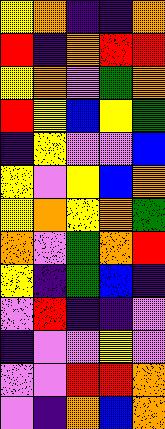[["yellow", "orange", "indigo", "indigo", "orange"], ["red", "indigo", "orange", "red", "red"], ["yellow", "orange", "violet", "green", "orange"], ["red", "yellow", "blue", "yellow", "green"], ["indigo", "yellow", "violet", "violet", "blue"], ["yellow", "violet", "yellow", "blue", "orange"], ["yellow", "orange", "yellow", "orange", "green"], ["orange", "violet", "green", "orange", "red"], ["yellow", "indigo", "green", "blue", "indigo"], ["violet", "red", "indigo", "indigo", "violet"], ["indigo", "violet", "violet", "yellow", "violet"], ["violet", "violet", "red", "red", "orange"], ["violet", "indigo", "orange", "blue", "orange"]]